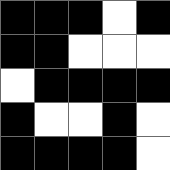[["black", "black", "black", "white", "black"], ["black", "black", "white", "white", "white"], ["white", "black", "black", "black", "black"], ["black", "white", "white", "black", "white"], ["black", "black", "black", "black", "white"]]